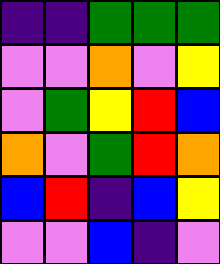[["indigo", "indigo", "green", "green", "green"], ["violet", "violet", "orange", "violet", "yellow"], ["violet", "green", "yellow", "red", "blue"], ["orange", "violet", "green", "red", "orange"], ["blue", "red", "indigo", "blue", "yellow"], ["violet", "violet", "blue", "indigo", "violet"]]